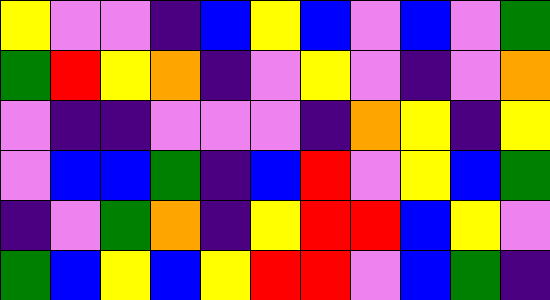[["yellow", "violet", "violet", "indigo", "blue", "yellow", "blue", "violet", "blue", "violet", "green"], ["green", "red", "yellow", "orange", "indigo", "violet", "yellow", "violet", "indigo", "violet", "orange"], ["violet", "indigo", "indigo", "violet", "violet", "violet", "indigo", "orange", "yellow", "indigo", "yellow"], ["violet", "blue", "blue", "green", "indigo", "blue", "red", "violet", "yellow", "blue", "green"], ["indigo", "violet", "green", "orange", "indigo", "yellow", "red", "red", "blue", "yellow", "violet"], ["green", "blue", "yellow", "blue", "yellow", "red", "red", "violet", "blue", "green", "indigo"]]